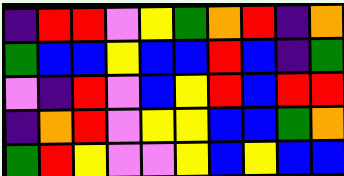[["indigo", "red", "red", "violet", "yellow", "green", "orange", "red", "indigo", "orange"], ["green", "blue", "blue", "yellow", "blue", "blue", "red", "blue", "indigo", "green"], ["violet", "indigo", "red", "violet", "blue", "yellow", "red", "blue", "red", "red"], ["indigo", "orange", "red", "violet", "yellow", "yellow", "blue", "blue", "green", "orange"], ["green", "red", "yellow", "violet", "violet", "yellow", "blue", "yellow", "blue", "blue"]]